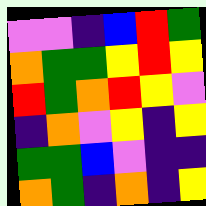[["violet", "violet", "indigo", "blue", "red", "green"], ["orange", "green", "green", "yellow", "red", "yellow"], ["red", "green", "orange", "red", "yellow", "violet"], ["indigo", "orange", "violet", "yellow", "indigo", "yellow"], ["green", "green", "blue", "violet", "indigo", "indigo"], ["orange", "green", "indigo", "orange", "indigo", "yellow"]]